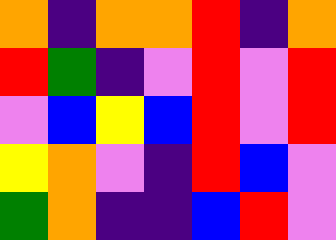[["orange", "indigo", "orange", "orange", "red", "indigo", "orange"], ["red", "green", "indigo", "violet", "red", "violet", "red"], ["violet", "blue", "yellow", "blue", "red", "violet", "red"], ["yellow", "orange", "violet", "indigo", "red", "blue", "violet"], ["green", "orange", "indigo", "indigo", "blue", "red", "violet"]]